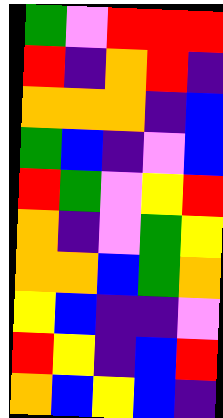[["green", "violet", "red", "red", "red"], ["red", "indigo", "orange", "red", "indigo"], ["orange", "orange", "orange", "indigo", "blue"], ["green", "blue", "indigo", "violet", "blue"], ["red", "green", "violet", "yellow", "red"], ["orange", "indigo", "violet", "green", "yellow"], ["orange", "orange", "blue", "green", "orange"], ["yellow", "blue", "indigo", "indigo", "violet"], ["red", "yellow", "indigo", "blue", "red"], ["orange", "blue", "yellow", "blue", "indigo"]]